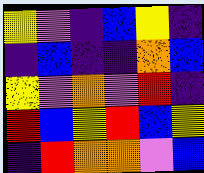[["yellow", "violet", "indigo", "blue", "yellow", "indigo"], ["indigo", "blue", "indigo", "indigo", "orange", "blue"], ["yellow", "violet", "orange", "violet", "red", "indigo"], ["red", "blue", "yellow", "red", "blue", "yellow"], ["indigo", "red", "orange", "orange", "violet", "blue"]]